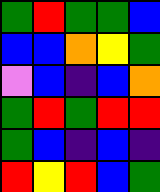[["green", "red", "green", "green", "blue"], ["blue", "blue", "orange", "yellow", "green"], ["violet", "blue", "indigo", "blue", "orange"], ["green", "red", "green", "red", "red"], ["green", "blue", "indigo", "blue", "indigo"], ["red", "yellow", "red", "blue", "green"]]